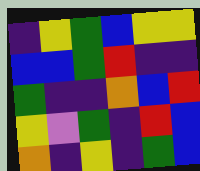[["indigo", "yellow", "green", "blue", "yellow", "yellow"], ["blue", "blue", "green", "red", "indigo", "indigo"], ["green", "indigo", "indigo", "orange", "blue", "red"], ["yellow", "violet", "green", "indigo", "red", "blue"], ["orange", "indigo", "yellow", "indigo", "green", "blue"]]